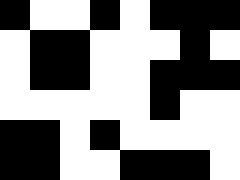[["black", "white", "white", "black", "white", "black", "black", "black"], ["white", "black", "black", "white", "white", "white", "black", "white"], ["white", "black", "black", "white", "white", "black", "black", "black"], ["white", "white", "white", "white", "white", "black", "white", "white"], ["black", "black", "white", "black", "white", "white", "white", "white"], ["black", "black", "white", "white", "black", "black", "black", "white"]]